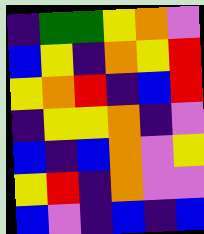[["indigo", "green", "green", "yellow", "orange", "violet"], ["blue", "yellow", "indigo", "orange", "yellow", "red"], ["yellow", "orange", "red", "indigo", "blue", "red"], ["indigo", "yellow", "yellow", "orange", "indigo", "violet"], ["blue", "indigo", "blue", "orange", "violet", "yellow"], ["yellow", "red", "indigo", "orange", "violet", "violet"], ["blue", "violet", "indigo", "blue", "indigo", "blue"]]